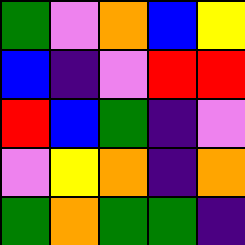[["green", "violet", "orange", "blue", "yellow"], ["blue", "indigo", "violet", "red", "red"], ["red", "blue", "green", "indigo", "violet"], ["violet", "yellow", "orange", "indigo", "orange"], ["green", "orange", "green", "green", "indigo"]]